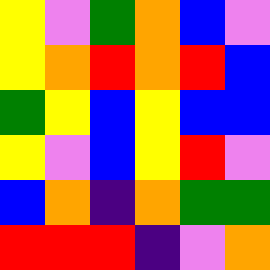[["yellow", "violet", "green", "orange", "blue", "violet"], ["yellow", "orange", "red", "orange", "red", "blue"], ["green", "yellow", "blue", "yellow", "blue", "blue"], ["yellow", "violet", "blue", "yellow", "red", "violet"], ["blue", "orange", "indigo", "orange", "green", "green"], ["red", "red", "red", "indigo", "violet", "orange"]]